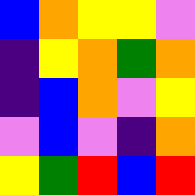[["blue", "orange", "yellow", "yellow", "violet"], ["indigo", "yellow", "orange", "green", "orange"], ["indigo", "blue", "orange", "violet", "yellow"], ["violet", "blue", "violet", "indigo", "orange"], ["yellow", "green", "red", "blue", "red"]]